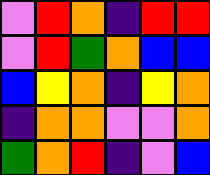[["violet", "red", "orange", "indigo", "red", "red"], ["violet", "red", "green", "orange", "blue", "blue"], ["blue", "yellow", "orange", "indigo", "yellow", "orange"], ["indigo", "orange", "orange", "violet", "violet", "orange"], ["green", "orange", "red", "indigo", "violet", "blue"]]